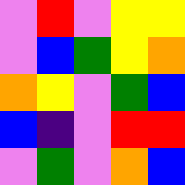[["violet", "red", "violet", "yellow", "yellow"], ["violet", "blue", "green", "yellow", "orange"], ["orange", "yellow", "violet", "green", "blue"], ["blue", "indigo", "violet", "red", "red"], ["violet", "green", "violet", "orange", "blue"]]